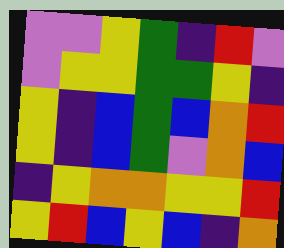[["violet", "violet", "yellow", "green", "indigo", "red", "violet"], ["violet", "yellow", "yellow", "green", "green", "yellow", "indigo"], ["yellow", "indigo", "blue", "green", "blue", "orange", "red"], ["yellow", "indigo", "blue", "green", "violet", "orange", "blue"], ["indigo", "yellow", "orange", "orange", "yellow", "yellow", "red"], ["yellow", "red", "blue", "yellow", "blue", "indigo", "orange"]]